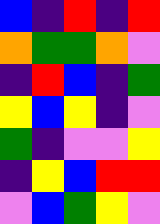[["blue", "indigo", "red", "indigo", "red"], ["orange", "green", "green", "orange", "violet"], ["indigo", "red", "blue", "indigo", "green"], ["yellow", "blue", "yellow", "indigo", "violet"], ["green", "indigo", "violet", "violet", "yellow"], ["indigo", "yellow", "blue", "red", "red"], ["violet", "blue", "green", "yellow", "violet"]]